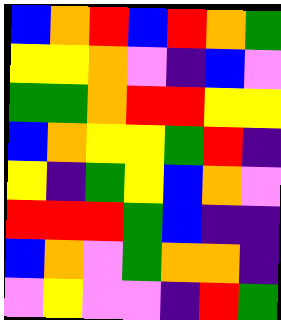[["blue", "orange", "red", "blue", "red", "orange", "green"], ["yellow", "yellow", "orange", "violet", "indigo", "blue", "violet"], ["green", "green", "orange", "red", "red", "yellow", "yellow"], ["blue", "orange", "yellow", "yellow", "green", "red", "indigo"], ["yellow", "indigo", "green", "yellow", "blue", "orange", "violet"], ["red", "red", "red", "green", "blue", "indigo", "indigo"], ["blue", "orange", "violet", "green", "orange", "orange", "indigo"], ["violet", "yellow", "violet", "violet", "indigo", "red", "green"]]